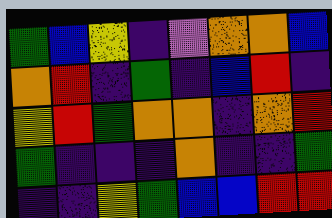[["green", "blue", "yellow", "indigo", "violet", "orange", "orange", "blue"], ["orange", "red", "indigo", "green", "indigo", "blue", "red", "indigo"], ["yellow", "red", "green", "orange", "orange", "indigo", "orange", "red"], ["green", "indigo", "indigo", "indigo", "orange", "indigo", "indigo", "green"], ["indigo", "indigo", "yellow", "green", "blue", "blue", "red", "red"]]